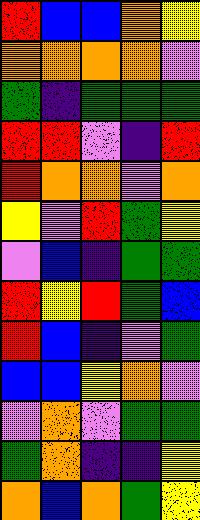[["red", "blue", "blue", "orange", "yellow"], ["orange", "orange", "orange", "orange", "violet"], ["green", "indigo", "green", "green", "green"], ["red", "red", "violet", "indigo", "red"], ["red", "orange", "orange", "violet", "orange"], ["yellow", "violet", "red", "green", "yellow"], ["violet", "blue", "indigo", "green", "green"], ["red", "yellow", "red", "green", "blue"], ["red", "blue", "indigo", "violet", "green"], ["blue", "blue", "yellow", "orange", "violet"], ["violet", "orange", "violet", "green", "green"], ["green", "orange", "indigo", "indigo", "yellow"], ["orange", "blue", "orange", "green", "yellow"]]